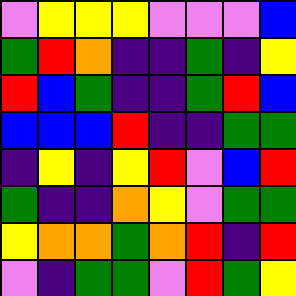[["violet", "yellow", "yellow", "yellow", "violet", "violet", "violet", "blue"], ["green", "red", "orange", "indigo", "indigo", "green", "indigo", "yellow"], ["red", "blue", "green", "indigo", "indigo", "green", "red", "blue"], ["blue", "blue", "blue", "red", "indigo", "indigo", "green", "green"], ["indigo", "yellow", "indigo", "yellow", "red", "violet", "blue", "red"], ["green", "indigo", "indigo", "orange", "yellow", "violet", "green", "green"], ["yellow", "orange", "orange", "green", "orange", "red", "indigo", "red"], ["violet", "indigo", "green", "green", "violet", "red", "green", "yellow"]]